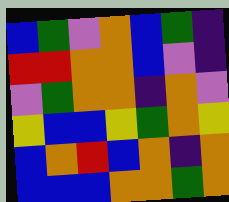[["blue", "green", "violet", "orange", "blue", "green", "indigo"], ["red", "red", "orange", "orange", "blue", "violet", "indigo"], ["violet", "green", "orange", "orange", "indigo", "orange", "violet"], ["yellow", "blue", "blue", "yellow", "green", "orange", "yellow"], ["blue", "orange", "red", "blue", "orange", "indigo", "orange"], ["blue", "blue", "blue", "orange", "orange", "green", "orange"]]